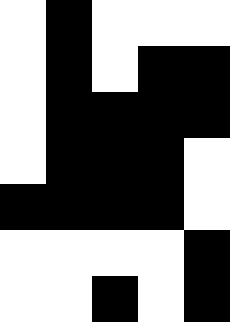[["white", "black", "white", "white", "white"], ["white", "black", "white", "black", "black"], ["white", "black", "black", "black", "black"], ["white", "black", "black", "black", "white"], ["black", "black", "black", "black", "white"], ["white", "white", "white", "white", "black"], ["white", "white", "black", "white", "black"]]